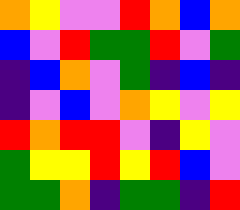[["orange", "yellow", "violet", "violet", "red", "orange", "blue", "orange"], ["blue", "violet", "red", "green", "green", "red", "violet", "green"], ["indigo", "blue", "orange", "violet", "green", "indigo", "blue", "indigo"], ["indigo", "violet", "blue", "violet", "orange", "yellow", "violet", "yellow"], ["red", "orange", "red", "red", "violet", "indigo", "yellow", "violet"], ["green", "yellow", "yellow", "red", "yellow", "red", "blue", "violet"], ["green", "green", "orange", "indigo", "green", "green", "indigo", "red"]]